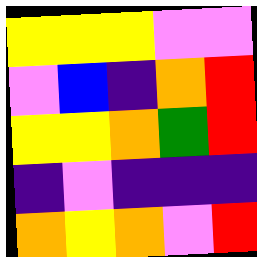[["yellow", "yellow", "yellow", "violet", "violet"], ["violet", "blue", "indigo", "orange", "red"], ["yellow", "yellow", "orange", "green", "red"], ["indigo", "violet", "indigo", "indigo", "indigo"], ["orange", "yellow", "orange", "violet", "red"]]